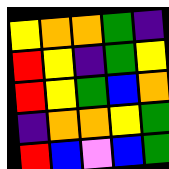[["yellow", "orange", "orange", "green", "indigo"], ["red", "yellow", "indigo", "green", "yellow"], ["red", "yellow", "green", "blue", "orange"], ["indigo", "orange", "orange", "yellow", "green"], ["red", "blue", "violet", "blue", "green"]]